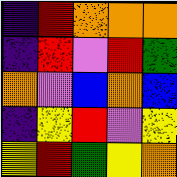[["indigo", "red", "orange", "orange", "orange"], ["indigo", "red", "violet", "red", "green"], ["orange", "violet", "blue", "orange", "blue"], ["indigo", "yellow", "red", "violet", "yellow"], ["yellow", "red", "green", "yellow", "orange"]]